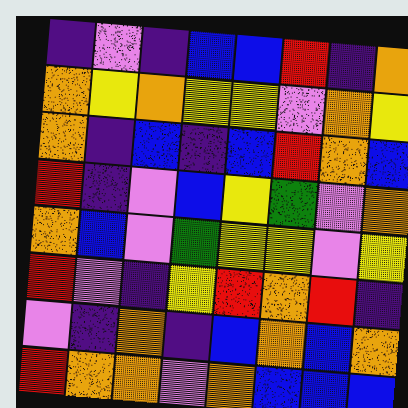[["indigo", "violet", "indigo", "blue", "blue", "red", "indigo", "orange"], ["orange", "yellow", "orange", "yellow", "yellow", "violet", "orange", "yellow"], ["orange", "indigo", "blue", "indigo", "blue", "red", "orange", "blue"], ["red", "indigo", "violet", "blue", "yellow", "green", "violet", "orange"], ["orange", "blue", "violet", "green", "yellow", "yellow", "violet", "yellow"], ["red", "violet", "indigo", "yellow", "red", "orange", "red", "indigo"], ["violet", "indigo", "orange", "indigo", "blue", "orange", "blue", "orange"], ["red", "orange", "orange", "violet", "orange", "blue", "blue", "blue"]]